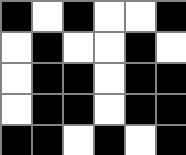[["black", "white", "black", "white", "white", "black"], ["white", "black", "white", "white", "black", "white"], ["white", "black", "black", "white", "black", "black"], ["white", "black", "black", "white", "black", "black"], ["black", "black", "white", "black", "white", "black"]]